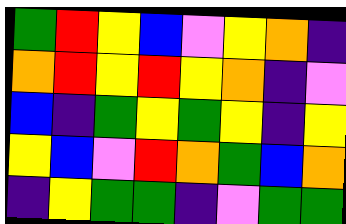[["green", "red", "yellow", "blue", "violet", "yellow", "orange", "indigo"], ["orange", "red", "yellow", "red", "yellow", "orange", "indigo", "violet"], ["blue", "indigo", "green", "yellow", "green", "yellow", "indigo", "yellow"], ["yellow", "blue", "violet", "red", "orange", "green", "blue", "orange"], ["indigo", "yellow", "green", "green", "indigo", "violet", "green", "green"]]